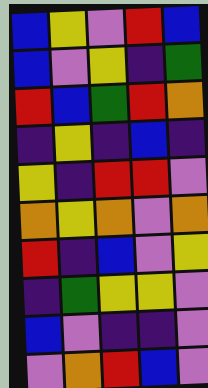[["blue", "yellow", "violet", "red", "blue"], ["blue", "violet", "yellow", "indigo", "green"], ["red", "blue", "green", "red", "orange"], ["indigo", "yellow", "indigo", "blue", "indigo"], ["yellow", "indigo", "red", "red", "violet"], ["orange", "yellow", "orange", "violet", "orange"], ["red", "indigo", "blue", "violet", "yellow"], ["indigo", "green", "yellow", "yellow", "violet"], ["blue", "violet", "indigo", "indigo", "violet"], ["violet", "orange", "red", "blue", "violet"]]